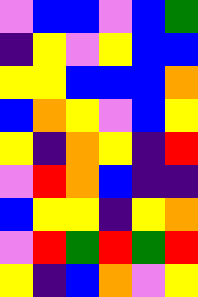[["violet", "blue", "blue", "violet", "blue", "green"], ["indigo", "yellow", "violet", "yellow", "blue", "blue"], ["yellow", "yellow", "blue", "blue", "blue", "orange"], ["blue", "orange", "yellow", "violet", "blue", "yellow"], ["yellow", "indigo", "orange", "yellow", "indigo", "red"], ["violet", "red", "orange", "blue", "indigo", "indigo"], ["blue", "yellow", "yellow", "indigo", "yellow", "orange"], ["violet", "red", "green", "red", "green", "red"], ["yellow", "indigo", "blue", "orange", "violet", "yellow"]]